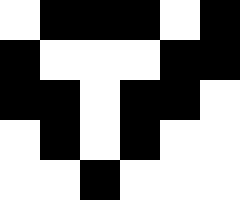[["white", "black", "black", "black", "white", "black"], ["black", "white", "white", "white", "black", "black"], ["black", "black", "white", "black", "black", "white"], ["white", "black", "white", "black", "white", "white"], ["white", "white", "black", "white", "white", "white"]]